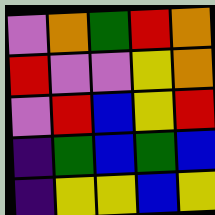[["violet", "orange", "green", "red", "orange"], ["red", "violet", "violet", "yellow", "orange"], ["violet", "red", "blue", "yellow", "red"], ["indigo", "green", "blue", "green", "blue"], ["indigo", "yellow", "yellow", "blue", "yellow"]]